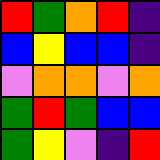[["red", "green", "orange", "red", "indigo"], ["blue", "yellow", "blue", "blue", "indigo"], ["violet", "orange", "orange", "violet", "orange"], ["green", "red", "green", "blue", "blue"], ["green", "yellow", "violet", "indigo", "red"]]